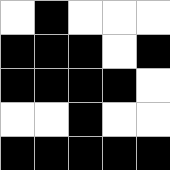[["white", "black", "white", "white", "white"], ["black", "black", "black", "white", "black"], ["black", "black", "black", "black", "white"], ["white", "white", "black", "white", "white"], ["black", "black", "black", "black", "black"]]